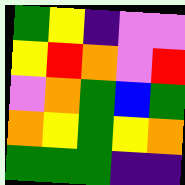[["green", "yellow", "indigo", "violet", "violet"], ["yellow", "red", "orange", "violet", "red"], ["violet", "orange", "green", "blue", "green"], ["orange", "yellow", "green", "yellow", "orange"], ["green", "green", "green", "indigo", "indigo"]]